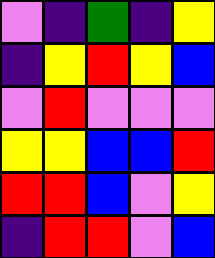[["violet", "indigo", "green", "indigo", "yellow"], ["indigo", "yellow", "red", "yellow", "blue"], ["violet", "red", "violet", "violet", "violet"], ["yellow", "yellow", "blue", "blue", "red"], ["red", "red", "blue", "violet", "yellow"], ["indigo", "red", "red", "violet", "blue"]]